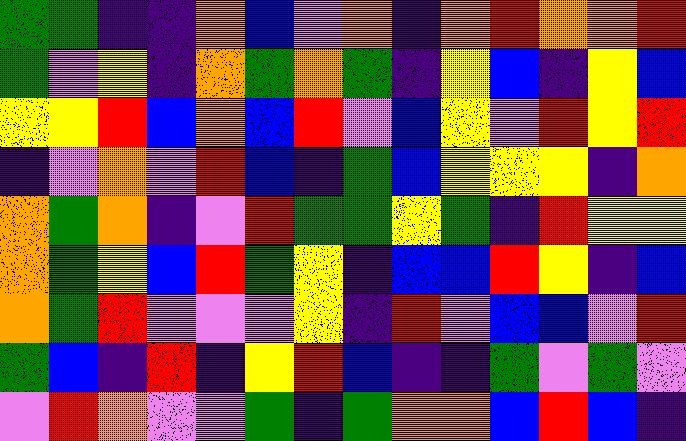[["green", "green", "indigo", "indigo", "orange", "blue", "violet", "orange", "indigo", "orange", "red", "orange", "orange", "red"], ["green", "violet", "yellow", "indigo", "orange", "green", "orange", "green", "indigo", "yellow", "blue", "indigo", "yellow", "blue"], ["yellow", "yellow", "red", "blue", "orange", "blue", "red", "violet", "blue", "yellow", "violet", "red", "yellow", "red"], ["indigo", "violet", "orange", "violet", "red", "blue", "indigo", "green", "blue", "yellow", "yellow", "yellow", "indigo", "orange"], ["orange", "green", "orange", "indigo", "violet", "red", "green", "green", "yellow", "green", "indigo", "red", "yellow", "yellow"], ["orange", "green", "yellow", "blue", "red", "green", "yellow", "indigo", "blue", "blue", "red", "yellow", "indigo", "blue"], ["orange", "green", "red", "violet", "violet", "violet", "yellow", "indigo", "red", "violet", "blue", "blue", "violet", "red"], ["green", "blue", "indigo", "red", "indigo", "yellow", "red", "blue", "indigo", "indigo", "green", "violet", "green", "violet"], ["violet", "red", "orange", "violet", "violet", "green", "indigo", "green", "orange", "orange", "blue", "red", "blue", "indigo"]]